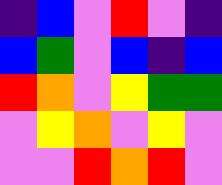[["indigo", "blue", "violet", "red", "violet", "indigo"], ["blue", "green", "violet", "blue", "indigo", "blue"], ["red", "orange", "violet", "yellow", "green", "green"], ["violet", "yellow", "orange", "violet", "yellow", "violet"], ["violet", "violet", "red", "orange", "red", "violet"]]